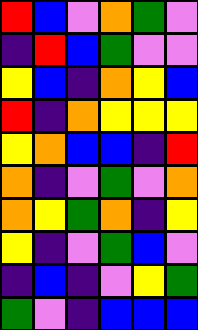[["red", "blue", "violet", "orange", "green", "violet"], ["indigo", "red", "blue", "green", "violet", "violet"], ["yellow", "blue", "indigo", "orange", "yellow", "blue"], ["red", "indigo", "orange", "yellow", "yellow", "yellow"], ["yellow", "orange", "blue", "blue", "indigo", "red"], ["orange", "indigo", "violet", "green", "violet", "orange"], ["orange", "yellow", "green", "orange", "indigo", "yellow"], ["yellow", "indigo", "violet", "green", "blue", "violet"], ["indigo", "blue", "indigo", "violet", "yellow", "green"], ["green", "violet", "indigo", "blue", "blue", "blue"]]